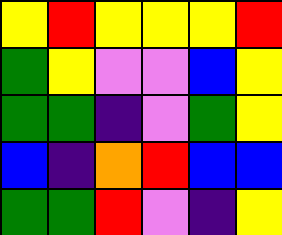[["yellow", "red", "yellow", "yellow", "yellow", "red"], ["green", "yellow", "violet", "violet", "blue", "yellow"], ["green", "green", "indigo", "violet", "green", "yellow"], ["blue", "indigo", "orange", "red", "blue", "blue"], ["green", "green", "red", "violet", "indigo", "yellow"]]